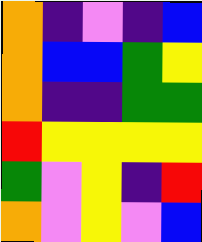[["orange", "indigo", "violet", "indigo", "blue"], ["orange", "blue", "blue", "green", "yellow"], ["orange", "indigo", "indigo", "green", "green"], ["red", "yellow", "yellow", "yellow", "yellow"], ["green", "violet", "yellow", "indigo", "red"], ["orange", "violet", "yellow", "violet", "blue"]]